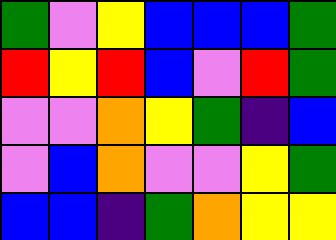[["green", "violet", "yellow", "blue", "blue", "blue", "green"], ["red", "yellow", "red", "blue", "violet", "red", "green"], ["violet", "violet", "orange", "yellow", "green", "indigo", "blue"], ["violet", "blue", "orange", "violet", "violet", "yellow", "green"], ["blue", "blue", "indigo", "green", "orange", "yellow", "yellow"]]